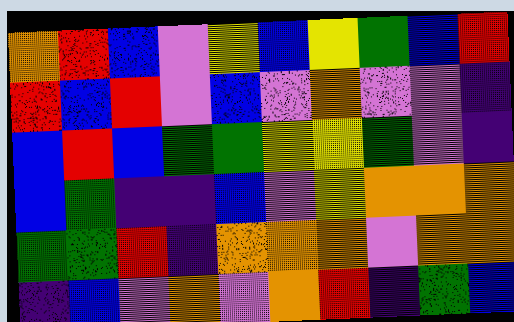[["orange", "red", "blue", "violet", "yellow", "blue", "yellow", "green", "blue", "red"], ["red", "blue", "red", "violet", "blue", "violet", "orange", "violet", "violet", "indigo"], ["blue", "red", "blue", "green", "green", "yellow", "yellow", "green", "violet", "indigo"], ["blue", "green", "indigo", "indigo", "blue", "violet", "yellow", "orange", "orange", "orange"], ["green", "green", "red", "indigo", "orange", "orange", "orange", "violet", "orange", "orange"], ["indigo", "blue", "violet", "orange", "violet", "orange", "red", "indigo", "green", "blue"]]